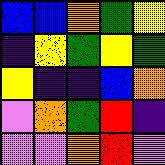[["blue", "blue", "orange", "green", "yellow"], ["indigo", "yellow", "green", "yellow", "green"], ["yellow", "indigo", "indigo", "blue", "orange"], ["violet", "orange", "green", "red", "indigo"], ["violet", "violet", "orange", "red", "violet"]]